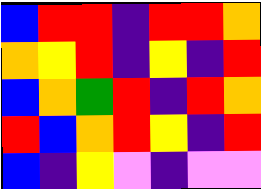[["blue", "red", "red", "indigo", "red", "red", "orange"], ["orange", "yellow", "red", "indigo", "yellow", "indigo", "red"], ["blue", "orange", "green", "red", "indigo", "red", "orange"], ["red", "blue", "orange", "red", "yellow", "indigo", "red"], ["blue", "indigo", "yellow", "violet", "indigo", "violet", "violet"]]